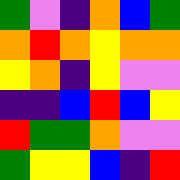[["green", "violet", "indigo", "orange", "blue", "green"], ["orange", "red", "orange", "yellow", "orange", "orange"], ["yellow", "orange", "indigo", "yellow", "violet", "violet"], ["indigo", "indigo", "blue", "red", "blue", "yellow"], ["red", "green", "green", "orange", "violet", "violet"], ["green", "yellow", "yellow", "blue", "indigo", "red"]]